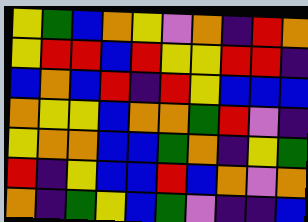[["yellow", "green", "blue", "orange", "yellow", "violet", "orange", "indigo", "red", "orange"], ["yellow", "red", "red", "blue", "red", "yellow", "yellow", "red", "red", "indigo"], ["blue", "orange", "blue", "red", "indigo", "red", "yellow", "blue", "blue", "blue"], ["orange", "yellow", "yellow", "blue", "orange", "orange", "green", "red", "violet", "indigo"], ["yellow", "orange", "orange", "blue", "blue", "green", "orange", "indigo", "yellow", "green"], ["red", "indigo", "yellow", "blue", "blue", "red", "blue", "orange", "violet", "orange"], ["orange", "indigo", "green", "yellow", "blue", "green", "violet", "indigo", "indigo", "blue"]]